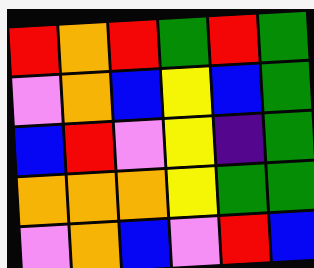[["red", "orange", "red", "green", "red", "green"], ["violet", "orange", "blue", "yellow", "blue", "green"], ["blue", "red", "violet", "yellow", "indigo", "green"], ["orange", "orange", "orange", "yellow", "green", "green"], ["violet", "orange", "blue", "violet", "red", "blue"]]